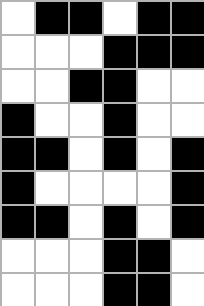[["white", "black", "black", "white", "black", "black"], ["white", "white", "white", "black", "black", "black"], ["white", "white", "black", "black", "white", "white"], ["black", "white", "white", "black", "white", "white"], ["black", "black", "white", "black", "white", "black"], ["black", "white", "white", "white", "white", "black"], ["black", "black", "white", "black", "white", "black"], ["white", "white", "white", "black", "black", "white"], ["white", "white", "white", "black", "black", "white"]]